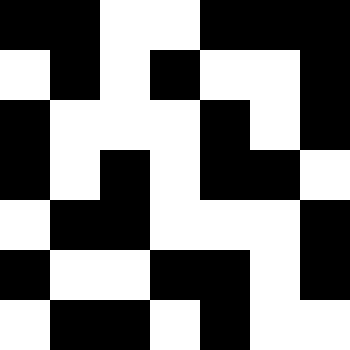[["black", "black", "white", "white", "black", "black", "black"], ["white", "black", "white", "black", "white", "white", "black"], ["black", "white", "white", "white", "black", "white", "black"], ["black", "white", "black", "white", "black", "black", "white"], ["white", "black", "black", "white", "white", "white", "black"], ["black", "white", "white", "black", "black", "white", "black"], ["white", "black", "black", "white", "black", "white", "white"]]